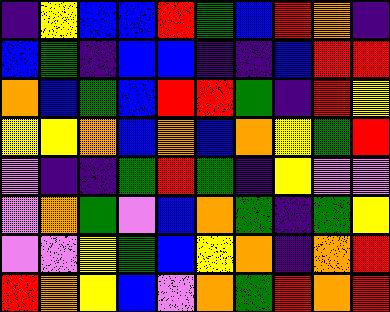[["indigo", "yellow", "blue", "blue", "red", "green", "blue", "red", "orange", "indigo"], ["blue", "green", "indigo", "blue", "blue", "indigo", "indigo", "blue", "red", "red"], ["orange", "blue", "green", "blue", "red", "red", "green", "indigo", "red", "yellow"], ["yellow", "yellow", "orange", "blue", "orange", "blue", "orange", "yellow", "green", "red"], ["violet", "indigo", "indigo", "green", "red", "green", "indigo", "yellow", "violet", "violet"], ["violet", "orange", "green", "violet", "blue", "orange", "green", "indigo", "green", "yellow"], ["violet", "violet", "yellow", "green", "blue", "yellow", "orange", "indigo", "orange", "red"], ["red", "orange", "yellow", "blue", "violet", "orange", "green", "red", "orange", "red"]]